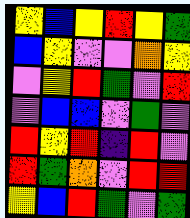[["yellow", "blue", "yellow", "red", "yellow", "green"], ["blue", "yellow", "violet", "violet", "orange", "yellow"], ["violet", "yellow", "red", "green", "violet", "red"], ["violet", "blue", "blue", "violet", "green", "violet"], ["red", "yellow", "red", "indigo", "red", "violet"], ["red", "green", "orange", "violet", "red", "red"], ["yellow", "blue", "red", "green", "violet", "green"]]